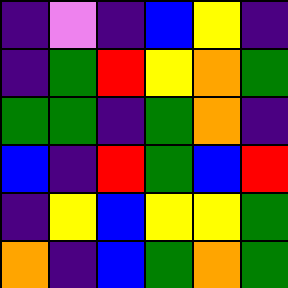[["indigo", "violet", "indigo", "blue", "yellow", "indigo"], ["indigo", "green", "red", "yellow", "orange", "green"], ["green", "green", "indigo", "green", "orange", "indigo"], ["blue", "indigo", "red", "green", "blue", "red"], ["indigo", "yellow", "blue", "yellow", "yellow", "green"], ["orange", "indigo", "blue", "green", "orange", "green"]]